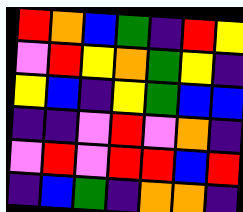[["red", "orange", "blue", "green", "indigo", "red", "yellow"], ["violet", "red", "yellow", "orange", "green", "yellow", "indigo"], ["yellow", "blue", "indigo", "yellow", "green", "blue", "blue"], ["indigo", "indigo", "violet", "red", "violet", "orange", "indigo"], ["violet", "red", "violet", "red", "red", "blue", "red"], ["indigo", "blue", "green", "indigo", "orange", "orange", "indigo"]]